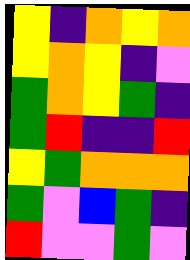[["yellow", "indigo", "orange", "yellow", "orange"], ["yellow", "orange", "yellow", "indigo", "violet"], ["green", "orange", "yellow", "green", "indigo"], ["green", "red", "indigo", "indigo", "red"], ["yellow", "green", "orange", "orange", "orange"], ["green", "violet", "blue", "green", "indigo"], ["red", "violet", "violet", "green", "violet"]]